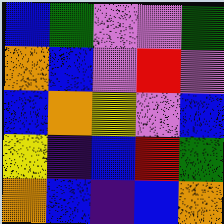[["blue", "green", "violet", "violet", "green"], ["orange", "blue", "violet", "red", "violet"], ["blue", "orange", "yellow", "violet", "blue"], ["yellow", "indigo", "blue", "red", "green"], ["orange", "blue", "indigo", "blue", "orange"]]